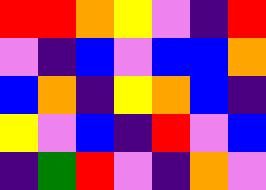[["red", "red", "orange", "yellow", "violet", "indigo", "red"], ["violet", "indigo", "blue", "violet", "blue", "blue", "orange"], ["blue", "orange", "indigo", "yellow", "orange", "blue", "indigo"], ["yellow", "violet", "blue", "indigo", "red", "violet", "blue"], ["indigo", "green", "red", "violet", "indigo", "orange", "violet"]]